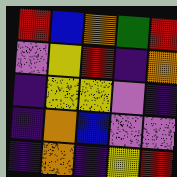[["red", "blue", "orange", "green", "red"], ["violet", "yellow", "red", "indigo", "orange"], ["indigo", "yellow", "yellow", "violet", "indigo"], ["indigo", "orange", "blue", "violet", "violet"], ["indigo", "orange", "indigo", "yellow", "red"]]